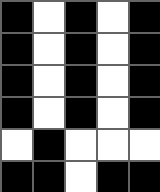[["black", "white", "black", "white", "black"], ["black", "white", "black", "white", "black"], ["black", "white", "black", "white", "black"], ["black", "white", "black", "white", "black"], ["white", "black", "white", "white", "white"], ["black", "black", "white", "black", "black"]]